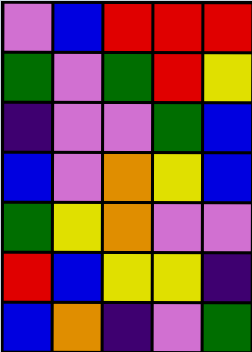[["violet", "blue", "red", "red", "red"], ["green", "violet", "green", "red", "yellow"], ["indigo", "violet", "violet", "green", "blue"], ["blue", "violet", "orange", "yellow", "blue"], ["green", "yellow", "orange", "violet", "violet"], ["red", "blue", "yellow", "yellow", "indigo"], ["blue", "orange", "indigo", "violet", "green"]]